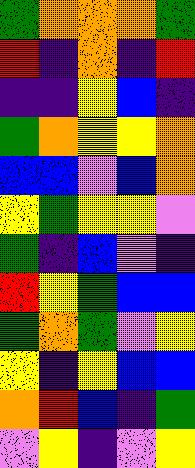[["green", "orange", "orange", "orange", "green"], ["red", "indigo", "orange", "indigo", "red"], ["indigo", "indigo", "yellow", "blue", "indigo"], ["green", "orange", "yellow", "yellow", "orange"], ["blue", "blue", "violet", "blue", "orange"], ["yellow", "green", "yellow", "yellow", "violet"], ["green", "indigo", "blue", "violet", "indigo"], ["red", "yellow", "green", "blue", "blue"], ["green", "orange", "green", "violet", "yellow"], ["yellow", "indigo", "yellow", "blue", "blue"], ["orange", "red", "blue", "indigo", "green"], ["violet", "yellow", "indigo", "violet", "yellow"]]